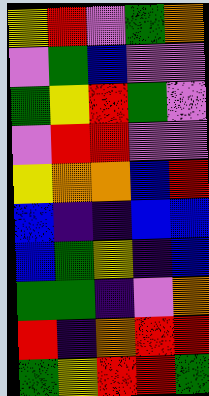[["yellow", "red", "violet", "green", "orange"], ["violet", "green", "blue", "violet", "violet"], ["green", "yellow", "red", "green", "violet"], ["violet", "red", "red", "violet", "violet"], ["yellow", "orange", "orange", "blue", "red"], ["blue", "indigo", "indigo", "blue", "blue"], ["blue", "green", "yellow", "indigo", "blue"], ["green", "green", "indigo", "violet", "orange"], ["red", "indigo", "orange", "red", "red"], ["green", "yellow", "red", "red", "green"]]